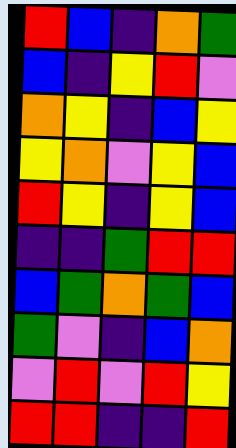[["red", "blue", "indigo", "orange", "green"], ["blue", "indigo", "yellow", "red", "violet"], ["orange", "yellow", "indigo", "blue", "yellow"], ["yellow", "orange", "violet", "yellow", "blue"], ["red", "yellow", "indigo", "yellow", "blue"], ["indigo", "indigo", "green", "red", "red"], ["blue", "green", "orange", "green", "blue"], ["green", "violet", "indigo", "blue", "orange"], ["violet", "red", "violet", "red", "yellow"], ["red", "red", "indigo", "indigo", "red"]]